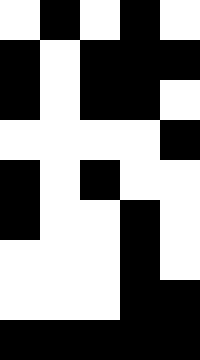[["white", "black", "white", "black", "white"], ["black", "white", "black", "black", "black"], ["black", "white", "black", "black", "white"], ["white", "white", "white", "white", "black"], ["black", "white", "black", "white", "white"], ["black", "white", "white", "black", "white"], ["white", "white", "white", "black", "white"], ["white", "white", "white", "black", "black"], ["black", "black", "black", "black", "black"]]